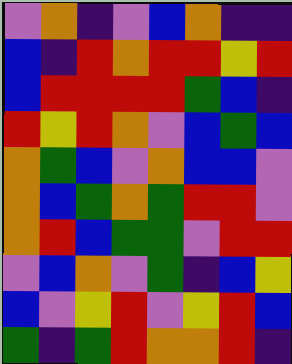[["violet", "orange", "indigo", "violet", "blue", "orange", "indigo", "indigo"], ["blue", "indigo", "red", "orange", "red", "red", "yellow", "red"], ["blue", "red", "red", "red", "red", "green", "blue", "indigo"], ["red", "yellow", "red", "orange", "violet", "blue", "green", "blue"], ["orange", "green", "blue", "violet", "orange", "blue", "blue", "violet"], ["orange", "blue", "green", "orange", "green", "red", "red", "violet"], ["orange", "red", "blue", "green", "green", "violet", "red", "red"], ["violet", "blue", "orange", "violet", "green", "indigo", "blue", "yellow"], ["blue", "violet", "yellow", "red", "violet", "yellow", "red", "blue"], ["green", "indigo", "green", "red", "orange", "orange", "red", "indigo"]]